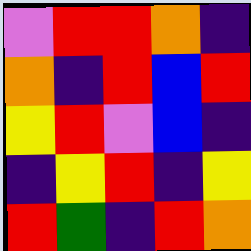[["violet", "red", "red", "orange", "indigo"], ["orange", "indigo", "red", "blue", "red"], ["yellow", "red", "violet", "blue", "indigo"], ["indigo", "yellow", "red", "indigo", "yellow"], ["red", "green", "indigo", "red", "orange"]]